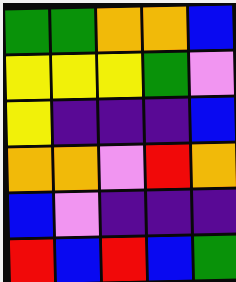[["green", "green", "orange", "orange", "blue"], ["yellow", "yellow", "yellow", "green", "violet"], ["yellow", "indigo", "indigo", "indigo", "blue"], ["orange", "orange", "violet", "red", "orange"], ["blue", "violet", "indigo", "indigo", "indigo"], ["red", "blue", "red", "blue", "green"]]